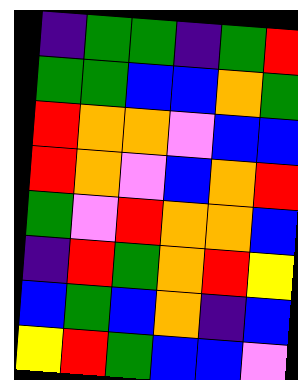[["indigo", "green", "green", "indigo", "green", "red"], ["green", "green", "blue", "blue", "orange", "green"], ["red", "orange", "orange", "violet", "blue", "blue"], ["red", "orange", "violet", "blue", "orange", "red"], ["green", "violet", "red", "orange", "orange", "blue"], ["indigo", "red", "green", "orange", "red", "yellow"], ["blue", "green", "blue", "orange", "indigo", "blue"], ["yellow", "red", "green", "blue", "blue", "violet"]]